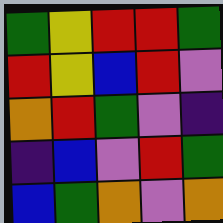[["green", "yellow", "red", "red", "green"], ["red", "yellow", "blue", "red", "violet"], ["orange", "red", "green", "violet", "indigo"], ["indigo", "blue", "violet", "red", "green"], ["blue", "green", "orange", "violet", "orange"]]